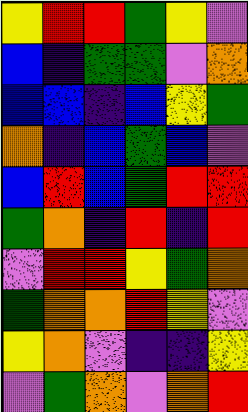[["yellow", "red", "red", "green", "yellow", "violet"], ["blue", "indigo", "green", "green", "violet", "orange"], ["blue", "blue", "indigo", "blue", "yellow", "green"], ["orange", "indigo", "blue", "green", "blue", "violet"], ["blue", "red", "blue", "green", "red", "red"], ["green", "orange", "indigo", "red", "indigo", "red"], ["violet", "red", "red", "yellow", "green", "orange"], ["green", "orange", "orange", "red", "yellow", "violet"], ["yellow", "orange", "violet", "indigo", "indigo", "yellow"], ["violet", "green", "orange", "violet", "orange", "red"]]